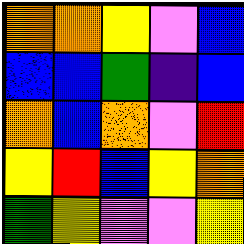[["orange", "orange", "yellow", "violet", "blue"], ["blue", "blue", "green", "indigo", "blue"], ["orange", "blue", "orange", "violet", "red"], ["yellow", "red", "blue", "yellow", "orange"], ["green", "yellow", "violet", "violet", "yellow"]]